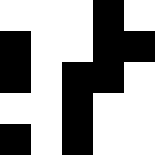[["white", "white", "white", "black", "white"], ["black", "white", "white", "black", "black"], ["black", "white", "black", "black", "white"], ["white", "white", "black", "white", "white"], ["black", "white", "black", "white", "white"]]